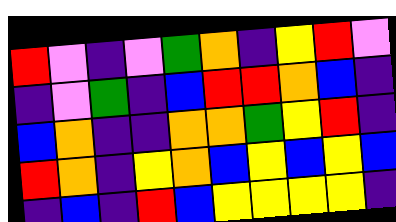[["red", "violet", "indigo", "violet", "green", "orange", "indigo", "yellow", "red", "violet"], ["indigo", "violet", "green", "indigo", "blue", "red", "red", "orange", "blue", "indigo"], ["blue", "orange", "indigo", "indigo", "orange", "orange", "green", "yellow", "red", "indigo"], ["red", "orange", "indigo", "yellow", "orange", "blue", "yellow", "blue", "yellow", "blue"], ["indigo", "blue", "indigo", "red", "blue", "yellow", "yellow", "yellow", "yellow", "indigo"]]